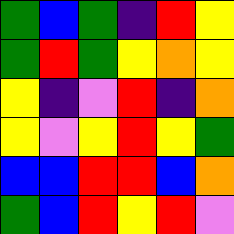[["green", "blue", "green", "indigo", "red", "yellow"], ["green", "red", "green", "yellow", "orange", "yellow"], ["yellow", "indigo", "violet", "red", "indigo", "orange"], ["yellow", "violet", "yellow", "red", "yellow", "green"], ["blue", "blue", "red", "red", "blue", "orange"], ["green", "blue", "red", "yellow", "red", "violet"]]